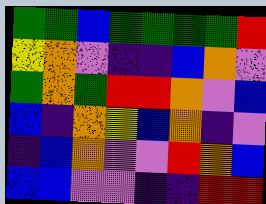[["green", "green", "blue", "green", "green", "green", "green", "red"], ["yellow", "orange", "violet", "indigo", "indigo", "blue", "orange", "violet"], ["green", "orange", "green", "red", "red", "orange", "violet", "blue"], ["blue", "indigo", "orange", "yellow", "blue", "orange", "indigo", "violet"], ["indigo", "blue", "orange", "violet", "violet", "red", "orange", "blue"], ["blue", "blue", "violet", "violet", "indigo", "indigo", "red", "red"]]